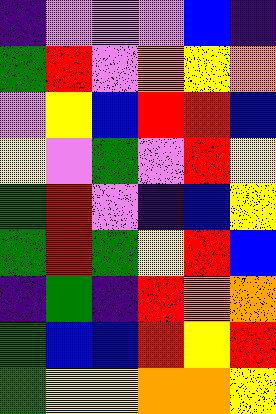[["indigo", "violet", "violet", "violet", "blue", "indigo"], ["green", "red", "violet", "orange", "yellow", "orange"], ["violet", "yellow", "blue", "red", "red", "blue"], ["yellow", "violet", "green", "violet", "red", "yellow"], ["green", "red", "violet", "indigo", "blue", "yellow"], ["green", "red", "green", "yellow", "red", "blue"], ["indigo", "green", "indigo", "red", "orange", "orange"], ["green", "blue", "blue", "red", "yellow", "red"], ["green", "yellow", "yellow", "orange", "orange", "yellow"]]